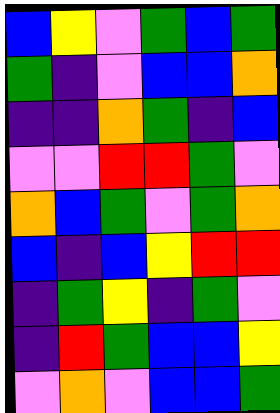[["blue", "yellow", "violet", "green", "blue", "green"], ["green", "indigo", "violet", "blue", "blue", "orange"], ["indigo", "indigo", "orange", "green", "indigo", "blue"], ["violet", "violet", "red", "red", "green", "violet"], ["orange", "blue", "green", "violet", "green", "orange"], ["blue", "indigo", "blue", "yellow", "red", "red"], ["indigo", "green", "yellow", "indigo", "green", "violet"], ["indigo", "red", "green", "blue", "blue", "yellow"], ["violet", "orange", "violet", "blue", "blue", "green"]]